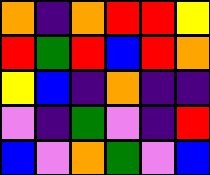[["orange", "indigo", "orange", "red", "red", "yellow"], ["red", "green", "red", "blue", "red", "orange"], ["yellow", "blue", "indigo", "orange", "indigo", "indigo"], ["violet", "indigo", "green", "violet", "indigo", "red"], ["blue", "violet", "orange", "green", "violet", "blue"]]